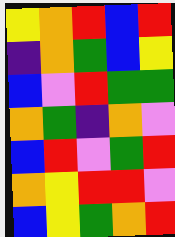[["yellow", "orange", "red", "blue", "red"], ["indigo", "orange", "green", "blue", "yellow"], ["blue", "violet", "red", "green", "green"], ["orange", "green", "indigo", "orange", "violet"], ["blue", "red", "violet", "green", "red"], ["orange", "yellow", "red", "red", "violet"], ["blue", "yellow", "green", "orange", "red"]]